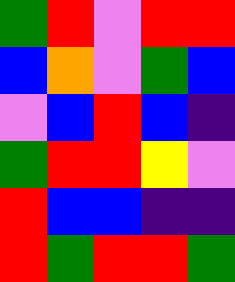[["green", "red", "violet", "red", "red"], ["blue", "orange", "violet", "green", "blue"], ["violet", "blue", "red", "blue", "indigo"], ["green", "red", "red", "yellow", "violet"], ["red", "blue", "blue", "indigo", "indigo"], ["red", "green", "red", "red", "green"]]